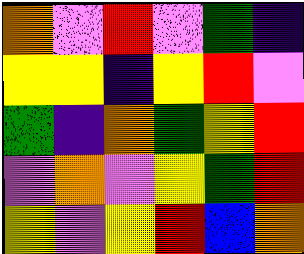[["orange", "violet", "red", "violet", "green", "indigo"], ["yellow", "yellow", "indigo", "yellow", "red", "violet"], ["green", "indigo", "orange", "green", "yellow", "red"], ["violet", "orange", "violet", "yellow", "green", "red"], ["yellow", "violet", "yellow", "red", "blue", "orange"]]